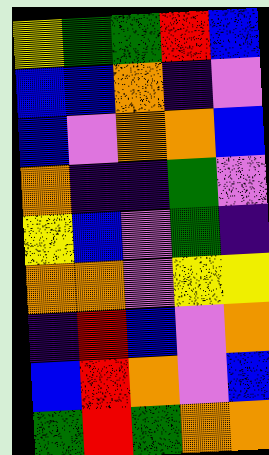[["yellow", "green", "green", "red", "blue"], ["blue", "blue", "orange", "indigo", "violet"], ["blue", "violet", "orange", "orange", "blue"], ["orange", "indigo", "indigo", "green", "violet"], ["yellow", "blue", "violet", "green", "indigo"], ["orange", "orange", "violet", "yellow", "yellow"], ["indigo", "red", "blue", "violet", "orange"], ["blue", "red", "orange", "violet", "blue"], ["green", "red", "green", "orange", "orange"]]